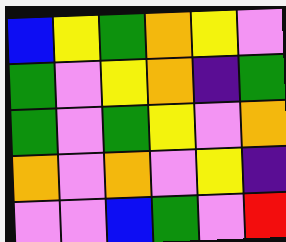[["blue", "yellow", "green", "orange", "yellow", "violet"], ["green", "violet", "yellow", "orange", "indigo", "green"], ["green", "violet", "green", "yellow", "violet", "orange"], ["orange", "violet", "orange", "violet", "yellow", "indigo"], ["violet", "violet", "blue", "green", "violet", "red"]]